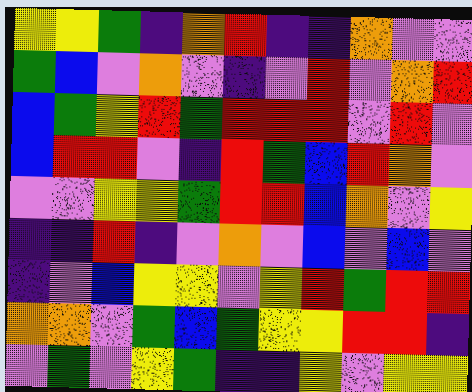[["yellow", "yellow", "green", "indigo", "orange", "red", "indigo", "indigo", "orange", "violet", "violet"], ["green", "blue", "violet", "orange", "violet", "indigo", "violet", "red", "violet", "orange", "red"], ["blue", "green", "yellow", "red", "green", "red", "red", "red", "violet", "red", "violet"], ["blue", "red", "red", "violet", "indigo", "red", "green", "blue", "red", "orange", "violet"], ["violet", "violet", "yellow", "yellow", "green", "red", "red", "blue", "orange", "violet", "yellow"], ["indigo", "indigo", "red", "indigo", "violet", "orange", "violet", "blue", "violet", "blue", "violet"], ["indigo", "violet", "blue", "yellow", "yellow", "violet", "yellow", "red", "green", "red", "red"], ["orange", "orange", "violet", "green", "blue", "green", "yellow", "yellow", "red", "red", "indigo"], ["violet", "green", "violet", "yellow", "green", "indigo", "indigo", "yellow", "violet", "yellow", "yellow"]]